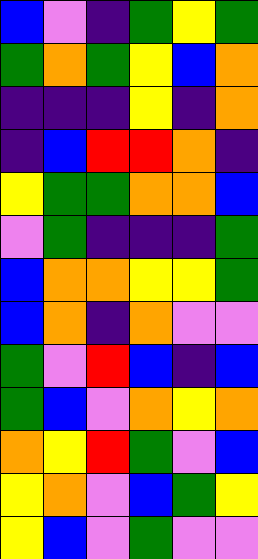[["blue", "violet", "indigo", "green", "yellow", "green"], ["green", "orange", "green", "yellow", "blue", "orange"], ["indigo", "indigo", "indigo", "yellow", "indigo", "orange"], ["indigo", "blue", "red", "red", "orange", "indigo"], ["yellow", "green", "green", "orange", "orange", "blue"], ["violet", "green", "indigo", "indigo", "indigo", "green"], ["blue", "orange", "orange", "yellow", "yellow", "green"], ["blue", "orange", "indigo", "orange", "violet", "violet"], ["green", "violet", "red", "blue", "indigo", "blue"], ["green", "blue", "violet", "orange", "yellow", "orange"], ["orange", "yellow", "red", "green", "violet", "blue"], ["yellow", "orange", "violet", "blue", "green", "yellow"], ["yellow", "blue", "violet", "green", "violet", "violet"]]